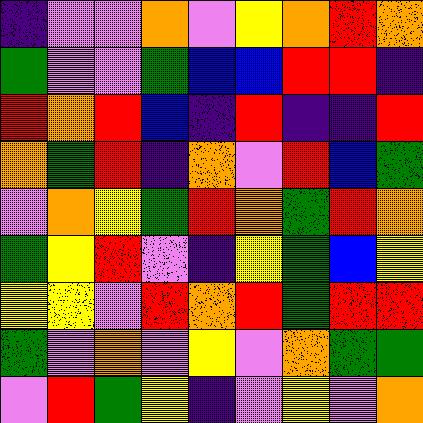[["indigo", "violet", "violet", "orange", "violet", "yellow", "orange", "red", "orange"], ["green", "violet", "violet", "green", "blue", "blue", "red", "red", "indigo"], ["red", "orange", "red", "blue", "indigo", "red", "indigo", "indigo", "red"], ["orange", "green", "red", "indigo", "orange", "violet", "red", "blue", "green"], ["violet", "orange", "yellow", "green", "red", "orange", "green", "red", "orange"], ["green", "yellow", "red", "violet", "indigo", "yellow", "green", "blue", "yellow"], ["yellow", "yellow", "violet", "red", "orange", "red", "green", "red", "red"], ["green", "violet", "orange", "violet", "yellow", "violet", "orange", "green", "green"], ["violet", "red", "green", "yellow", "indigo", "violet", "yellow", "violet", "orange"]]